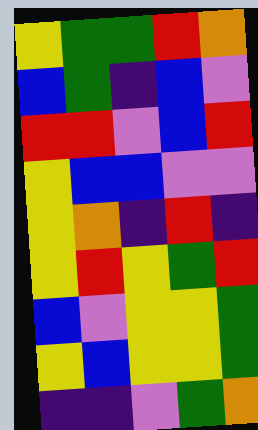[["yellow", "green", "green", "red", "orange"], ["blue", "green", "indigo", "blue", "violet"], ["red", "red", "violet", "blue", "red"], ["yellow", "blue", "blue", "violet", "violet"], ["yellow", "orange", "indigo", "red", "indigo"], ["yellow", "red", "yellow", "green", "red"], ["blue", "violet", "yellow", "yellow", "green"], ["yellow", "blue", "yellow", "yellow", "green"], ["indigo", "indigo", "violet", "green", "orange"]]